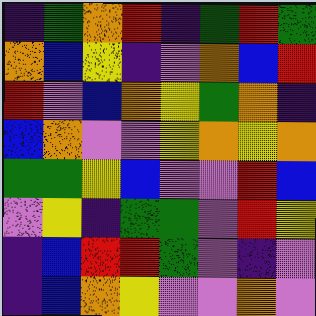[["indigo", "green", "orange", "red", "indigo", "green", "red", "green"], ["orange", "blue", "yellow", "indigo", "violet", "orange", "blue", "red"], ["red", "violet", "blue", "orange", "yellow", "green", "orange", "indigo"], ["blue", "orange", "violet", "violet", "yellow", "orange", "yellow", "orange"], ["green", "green", "yellow", "blue", "violet", "violet", "red", "blue"], ["violet", "yellow", "indigo", "green", "green", "violet", "red", "yellow"], ["indigo", "blue", "red", "red", "green", "violet", "indigo", "violet"], ["indigo", "blue", "orange", "yellow", "violet", "violet", "orange", "violet"]]